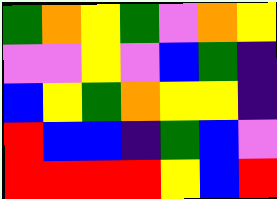[["green", "orange", "yellow", "green", "violet", "orange", "yellow"], ["violet", "violet", "yellow", "violet", "blue", "green", "indigo"], ["blue", "yellow", "green", "orange", "yellow", "yellow", "indigo"], ["red", "blue", "blue", "indigo", "green", "blue", "violet"], ["red", "red", "red", "red", "yellow", "blue", "red"]]